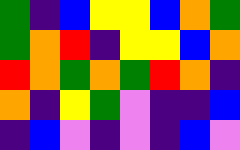[["green", "indigo", "blue", "yellow", "yellow", "blue", "orange", "green"], ["green", "orange", "red", "indigo", "yellow", "yellow", "blue", "orange"], ["red", "orange", "green", "orange", "green", "red", "orange", "indigo"], ["orange", "indigo", "yellow", "green", "violet", "indigo", "indigo", "blue"], ["indigo", "blue", "violet", "indigo", "violet", "indigo", "blue", "violet"]]